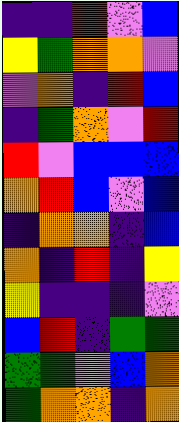[["indigo", "indigo", "red", "violet", "blue"], ["yellow", "green", "orange", "orange", "violet"], ["violet", "orange", "indigo", "red", "blue"], ["indigo", "green", "orange", "violet", "red"], ["red", "violet", "blue", "blue", "blue"], ["orange", "red", "blue", "violet", "blue"], ["indigo", "orange", "orange", "indigo", "blue"], ["orange", "indigo", "red", "indigo", "yellow"], ["yellow", "indigo", "indigo", "indigo", "violet"], ["blue", "red", "indigo", "green", "green"], ["green", "green", "violet", "blue", "orange"], ["green", "orange", "orange", "indigo", "orange"]]